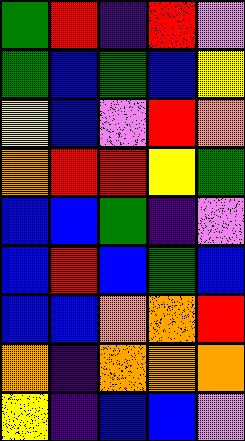[["green", "red", "indigo", "red", "violet"], ["green", "blue", "green", "blue", "yellow"], ["yellow", "blue", "violet", "red", "orange"], ["orange", "red", "red", "yellow", "green"], ["blue", "blue", "green", "indigo", "violet"], ["blue", "red", "blue", "green", "blue"], ["blue", "blue", "orange", "orange", "red"], ["orange", "indigo", "orange", "orange", "orange"], ["yellow", "indigo", "blue", "blue", "violet"]]